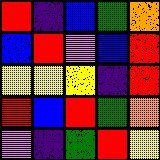[["red", "indigo", "blue", "green", "orange"], ["blue", "red", "violet", "blue", "red"], ["yellow", "yellow", "yellow", "indigo", "red"], ["red", "blue", "red", "green", "orange"], ["violet", "indigo", "green", "red", "yellow"]]